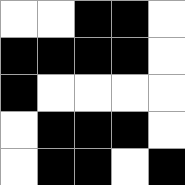[["white", "white", "black", "black", "white"], ["black", "black", "black", "black", "white"], ["black", "white", "white", "white", "white"], ["white", "black", "black", "black", "white"], ["white", "black", "black", "white", "black"]]